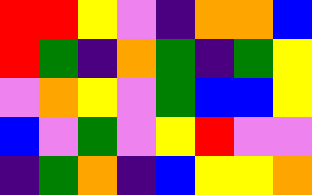[["red", "red", "yellow", "violet", "indigo", "orange", "orange", "blue"], ["red", "green", "indigo", "orange", "green", "indigo", "green", "yellow"], ["violet", "orange", "yellow", "violet", "green", "blue", "blue", "yellow"], ["blue", "violet", "green", "violet", "yellow", "red", "violet", "violet"], ["indigo", "green", "orange", "indigo", "blue", "yellow", "yellow", "orange"]]